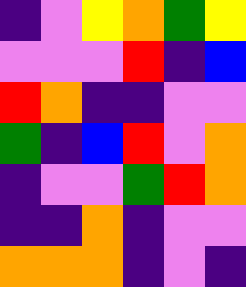[["indigo", "violet", "yellow", "orange", "green", "yellow"], ["violet", "violet", "violet", "red", "indigo", "blue"], ["red", "orange", "indigo", "indigo", "violet", "violet"], ["green", "indigo", "blue", "red", "violet", "orange"], ["indigo", "violet", "violet", "green", "red", "orange"], ["indigo", "indigo", "orange", "indigo", "violet", "violet"], ["orange", "orange", "orange", "indigo", "violet", "indigo"]]